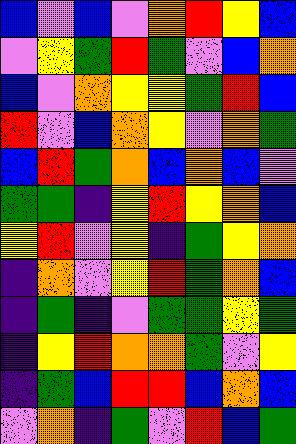[["blue", "violet", "blue", "violet", "orange", "red", "yellow", "blue"], ["violet", "yellow", "green", "red", "green", "violet", "blue", "orange"], ["blue", "violet", "orange", "yellow", "yellow", "green", "red", "blue"], ["red", "violet", "blue", "orange", "yellow", "violet", "orange", "green"], ["blue", "red", "green", "orange", "blue", "orange", "blue", "violet"], ["green", "green", "indigo", "yellow", "red", "yellow", "orange", "blue"], ["yellow", "red", "violet", "yellow", "indigo", "green", "yellow", "orange"], ["indigo", "orange", "violet", "yellow", "red", "green", "orange", "blue"], ["indigo", "green", "indigo", "violet", "green", "green", "yellow", "green"], ["indigo", "yellow", "red", "orange", "orange", "green", "violet", "yellow"], ["indigo", "green", "blue", "red", "red", "blue", "orange", "blue"], ["violet", "orange", "indigo", "green", "violet", "red", "blue", "green"]]